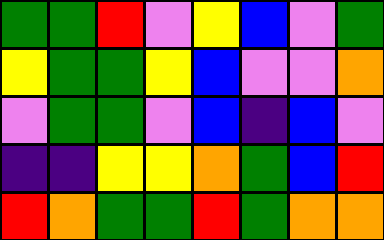[["green", "green", "red", "violet", "yellow", "blue", "violet", "green"], ["yellow", "green", "green", "yellow", "blue", "violet", "violet", "orange"], ["violet", "green", "green", "violet", "blue", "indigo", "blue", "violet"], ["indigo", "indigo", "yellow", "yellow", "orange", "green", "blue", "red"], ["red", "orange", "green", "green", "red", "green", "orange", "orange"]]